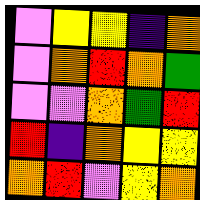[["violet", "yellow", "yellow", "indigo", "orange"], ["violet", "orange", "red", "orange", "green"], ["violet", "violet", "orange", "green", "red"], ["red", "indigo", "orange", "yellow", "yellow"], ["orange", "red", "violet", "yellow", "orange"]]